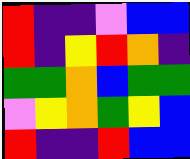[["red", "indigo", "indigo", "violet", "blue", "blue"], ["red", "indigo", "yellow", "red", "orange", "indigo"], ["green", "green", "orange", "blue", "green", "green"], ["violet", "yellow", "orange", "green", "yellow", "blue"], ["red", "indigo", "indigo", "red", "blue", "blue"]]